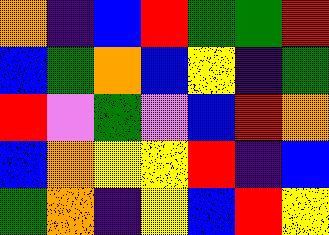[["orange", "indigo", "blue", "red", "green", "green", "red"], ["blue", "green", "orange", "blue", "yellow", "indigo", "green"], ["red", "violet", "green", "violet", "blue", "red", "orange"], ["blue", "orange", "yellow", "yellow", "red", "indigo", "blue"], ["green", "orange", "indigo", "yellow", "blue", "red", "yellow"]]